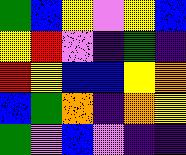[["green", "blue", "yellow", "violet", "yellow", "blue"], ["yellow", "red", "violet", "indigo", "green", "indigo"], ["red", "yellow", "blue", "blue", "yellow", "orange"], ["blue", "green", "orange", "indigo", "orange", "yellow"], ["green", "violet", "blue", "violet", "indigo", "indigo"]]